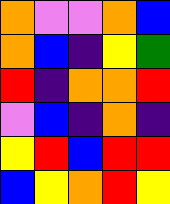[["orange", "violet", "violet", "orange", "blue"], ["orange", "blue", "indigo", "yellow", "green"], ["red", "indigo", "orange", "orange", "red"], ["violet", "blue", "indigo", "orange", "indigo"], ["yellow", "red", "blue", "red", "red"], ["blue", "yellow", "orange", "red", "yellow"]]